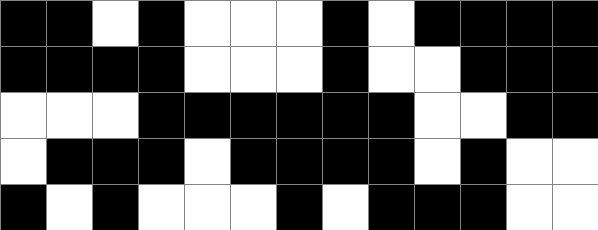[["black", "black", "white", "black", "white", "white", "white", "black", "white", "black", "black", "black", "black"], ["black", "black", "black", "black", "white", "white", "white", "black", "white", "white", "black", "black", "black"], ["white", "white", "white", "black", "black", "black", "black", "black", "black", "white", "white", "black", "black"], ["white", "black", "black", "black", "white", "black", "black", "black", "black", "white", "black", "white", "white"], ["black", "white", "black", "white", "white", "white", "black", "white", "black", "black", "black", "white", "white"]]